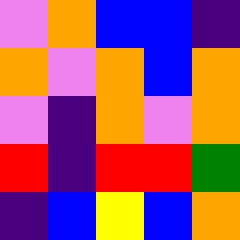[["violet", "orange", "blue", "blue", "indigo"], ["orange", "violet", "orange", "blue", "orange"], ["violet", "indigo", "orange", "violet", "orange"], ["red", "indigo", "red", "red", "green"], ["indigo", "blue", "yellow", "blue", "orange"]]